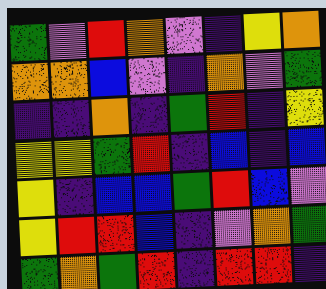[["green", "violet", "red", "orange", "violet", "indigo", "yellow", "orange"], ["orange", "orange", "blue", "violet", "indigo", "orange", "violet", "green"], ["indigo", "indigo", "orange", "indigo", "green", "red", "indigo", "yellow"], ["yellow", "yellow", "green", "red", "indigo", "blue", "indigo", "blue"], ["yellow", "indigo", "blue", "blue", "green", "red", "blue", "violet"], ["yellow", "red", "red", "blue", "indigo", "violet", "orange", "green"], ["green", "orange", "green", "red", "indigo", "red", "red", "indigo"]]